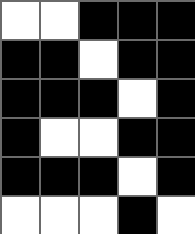[["white", "white", "black", "black", "black"], ["black", "black", "white", "black", "black"], ["black", "black", "black", "white", "black"], ["black", "white", "white", "black", "black"], ["black", "black", "black", "white", "black"], ["white", "white", "white", "black", "white"]]